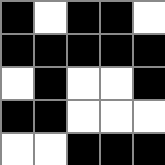[["black", "white", "black", "black", "white"], ["black", "black", "black", "black", "black"], ["white", "black", "white", "white", "black"], ["black", "black", "white", "white", "white"], ["white", "white", "black", "black", "black"]]